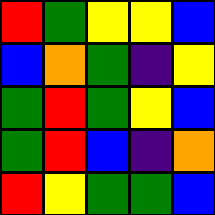[["red", "green", "yellow", "yellow", "blue"], ["blue", "orange", "green", "indigo", "yellow"], ["green", "red", "green", "yellow", "blue"], ["green", "red", "blue", "indigo", "orange"], ["red", "yellow", "green", "green", "blue"]]